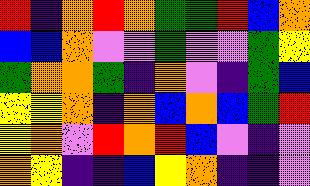[["red", "indigo", "orange", "red", "orange", "green", "green", "red", "blue", "orange"], ["blue", "blue", "orange", "violet", "violet", "green", "violet", "violet", "green", "yellow"], ["green", "orange", "orange", "green", "indigo", "orange", "violet", "indigo", "green", "blue"], ["yellow", "yellow", "orange", "indigo", "orange", "blue", "orange", "blue", "green", "red"], ["yellow", "orange", "violet", "red", "orange", "red", "blue", "violet", "indigo", "violet"], ["orange", "yellow", "indigo", "indigo", "blue", "yellow", "orange", "indigo", "indigo", "violet"]]